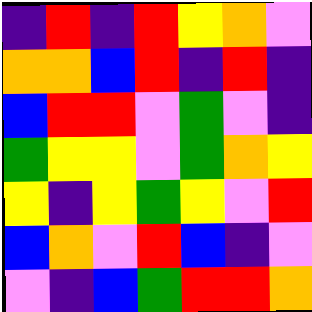[["indigo", "red", "indigo", "red", "yellow", "orange", "violet"], ["orange", "orange", "blue", "red", "indigo", "red", "indigo"], ["blue", "red", "red", "violet", "green", "violet", "indigo"], ["green", "yellow", "yellow", "violet", "green", "orange", "yellow"], ["yellow", "indigo", "yellow", "green", "yellow", "violet", "red"], ["blue", "orange", "violet", "red", "blue", "indigo", "violet"], ["violet", "indigo", "blue", "green", "red", "red", "orange"]]